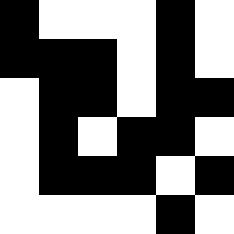[["black", "white", "white", "white", "black", "white"], ["black", "black", "black", "white", "black", "white"], ["white", "black", "black", "white", "black", "black"], ["white", "black", "white", "black", "black", "white"], ["white", "black", "black", "black", "white", "black"], ["white", "white", "white", "white", "black", "white"]]